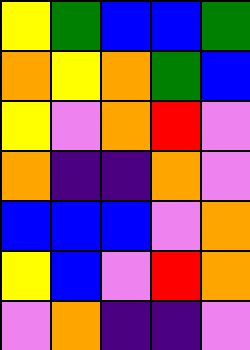[["yellow", "green", "blue", "blue", "green"], ["orange", "yellow", "orange", "green", "blue"], ["yellow", "violet", "orange", "red", "violet"], ["orange", "indigo", "indigo", "orange", "violet"], ["blue", "blue", "blue", "violet", "orange"], ["yellow", "blue", "violet", "red", "orange"], ["violet", "orange", "indigo", "indigo", "violet"]]